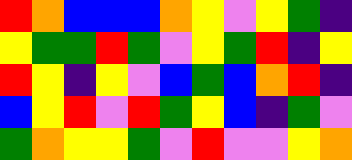[["red", "orange", "blue", "blue", "blue", "orange", "yellow", "violet", "yellow", "green", "indigo"], ["yellow", "green", "green", "red", "green", "violet", "yellow", "green", "red", "indigo", "yellow"], ["red", "yellow", "indigo", "yellow", "violet", "blue", "green", "blue", "orange", "red", "indigo"], ["blue", "yellow", "red", "violet", "red", "green", "yellow", "blue", "indigo", "green", "violet"], ["green", "orange", "yellow", "yellow", "green", "violet", "red", "violet", "violet", "yellow", "orange"]]